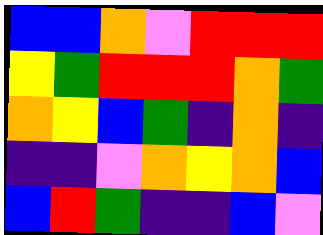[["blue", "blue", "orange", "violet", "red", "red", "red"], ["yellow", "green", "red", "red", "red", "orange", "green"], ["orange", "yellow", "blue", "green", "indigo", "orange", "indigo"], ["indigo", "indigo", "violet", "orange", "yellow", "orange", "blue"], ["blue", "red", "green", "indigo", "indigo", "blue", "violet"]]